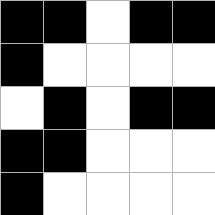[["black", "black", "white", "black", "black"], ["black", "white", "white", "white", "white"], ["white", "black", "white", "black", "black"], ["black", "black", "white", "white", "white"], ["black", "white", "white", "white", "white"]]